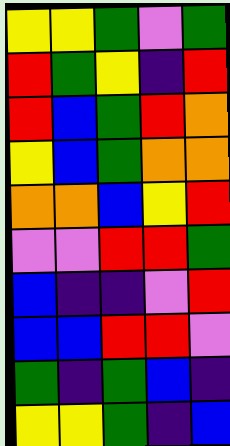[["yellow", "yellow", "green", "violet", "green"], ["red", "green", "yellow", "indigo", "red"], ["red", "blue", "green", "red", "orange"], ["yellow", "blue", "green", "orange", "orange"], ["orange", "orange", "blue", "yellow", "red"], ["violet", "violet", "red", "red", "green"], ["blue", "indigo", "indigo", "violet", "red"], ["blue", "blue", "red", "red", "violet"], ["green", "indigo", "green", "blue", "indigo"], ["yellow", "yellow", "green", "indigo", "blue"]]